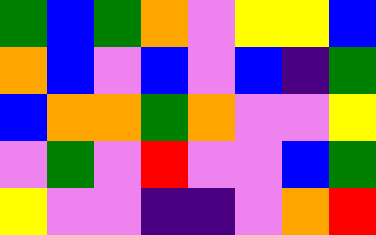[["green", "blue", "green", "orange", "violet", "yellow", "yellow", "blue"], ["orange", "blue", "violet", "blue", "violet", "blue", "indigo", "green"], ["blue", "orange", "orange", "green", "orange", "violet", "violet", "yellow"], ["violet", "green", "violet", "red", "violet", "violet", "blue", "green"], ["yellow", "violet", "violet", "indigo", "indigo", "violet", "orange", "red"]]